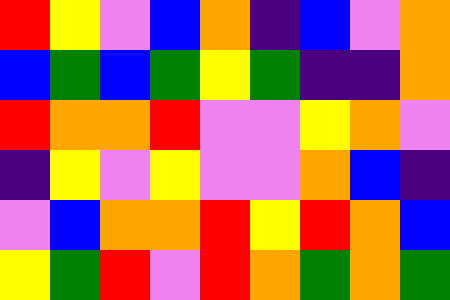[["red", "yellow", "violet", "blue", "orange", "indigo", "blue", "violet", "orange"], ["blue", "green", "blue", "green", "yellow", "green", "indigo", "indigo", "orange"], ["red", "orange", "orange", "red", "violet", "violet", "yellow", "orange", "violet"], ["indigo", "yellow", "violet", "yellow", "violet", "violet", "orange", "blue", "indigo"], ["violet", "blue", "orange", "orange", "red", "yellow", "red", "orange", "blue"], ["yellow", "green", "red", "violet", "red", "orange", "green", "orange", "green"]]